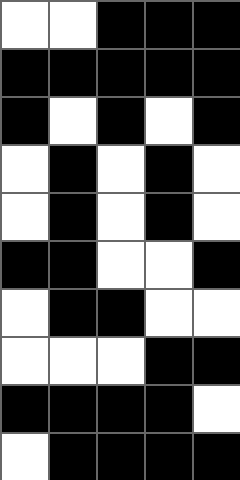[["white", "white", "black", "black", "black"], ["black", "black", "black", "black", "black"], ["black", "white", "black", "white", "black"], ["white", "black", "white", "black", "white"], ["white", "black", "white", "black", "white"], ["black", "black", "white", "white", "black"], ["white", "black", "black", "white", "white"], ["white", "white", "white", "black", "black"], ["black", "black", "black", "black", "white"], ["white", "black", "black", "black", "black"]]